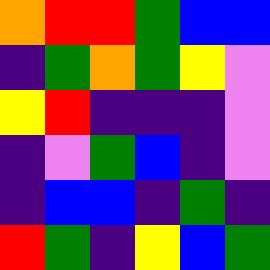[["orange", "red", "red", "green", "blue", "blue"], ["indigo", "green", "orange", "green", "yellow", "violet"], ["yellow", "red", "indigo", "indigo", "indigo", "violet"], ["indigo", "violet", "green", "blue", "indigo", "violet"], ["indigo", "blue", "blue", "indigo", "green", "indigo"], ["red", "green", "indigo", "yellow", "blue", "green"]]